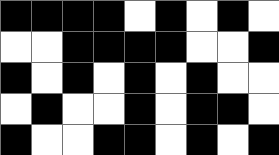[["black", "black", "black", "black", "white", "black", "white", "black", "white"], ["white", "white", "black", "black", "black", "black", "white", "white", "black"], ["black", "white", "black", "white", "black", "white", "black", "white", "white"], ["white", "black", "white", "white", "black", "white", "black", "black", "white"], ["black", "white", "white", "black", "black", "white", "black", "white", "black"]]